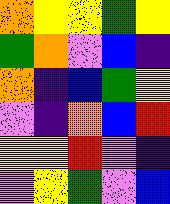[["orange", "yellow", "yellow", "green", "yellow"], ["green", "orange", "violet", "blue", "indigo"], ["orange", "indigo", "blue", "green", "yellow"], ["violet", "indigo", "orange", "blue", "red"], ["yellow", "yellow", "red", "violet", "indigo"], ["violet", "yellow", "green", "violet", "blue"]]